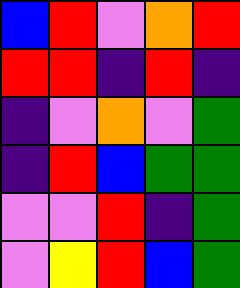[["blue", "red", "violet", "orange", "red"], ["red", "red", "indigo", "red", "indigo"], ["indigo", "violet", "orange", "violet", "green"], ["indigo", "red", "blue", "green", "green"], ["violet", "violet", "red", "indigo", "green"], ["violet", "yellow", "red", "blue", "green"]]